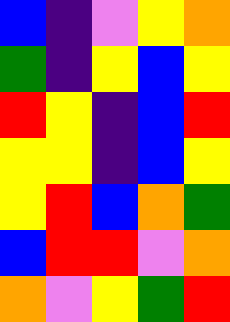[["blue", "indigo", "violet", "yellow", "orange"], ["green", "indigo", "yellow", "blue", "yellow"], ["red", "yellow", "indigo", "blue", "red"], ["yellow", "yellow", "indigo", "blue", "yellow"], ["yellow", "red", "blue", "orange", "green"], ["blue", "red", "red", "violet", "orange"], ["orange", "violet", "yellow", "green", "red"]]